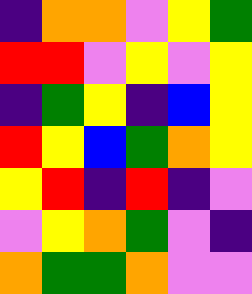[["indigo", "orange", "orange", "violet", "yellow", "green"], ["red", "red", "violet", "yellow", "violet", "yellow"], ["indigo", "green", "yellow", "indigo", "blue", "yellow"], ["red", "yellow", "blue", "green", "orange", "yellow"], ["yellow", "red", "indigo", "red", "indigo", "violet"], ["violet", "yellow", "orange", "green", "violet", "indigo"], ["orange", "green", "green", "orange", "violet", "violet"]]